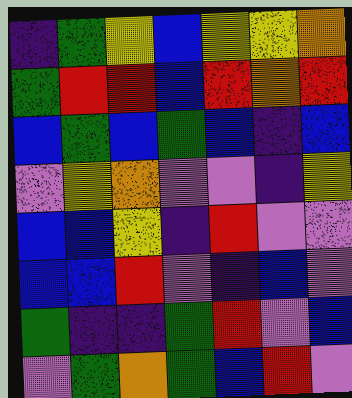[["indigo", "green", "yellow", "blue", "yellow", "yellow", "orange"], ["green", "red", "red", "blue", "red", "orange", "red"], ["blue", "green", "blue", "green", "blue", "indigo", "blue"], ["violet", "yellow", "orange", "violet", "violet", "indigo", "yellow"], ["blue", "blue", "yellow", "indigo", "red", "violet", "violet"], ["blue", "blue", "red", "violet", "indigo", "blue", "violet"], ["green", "indigo", "indigo", "green", "red", "violet", "blue"], ["violet", "green", "orange", "green", "blue", "red", "violet"]]